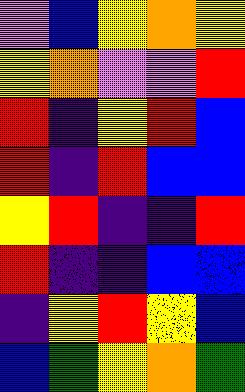[["violet", "blue", "yellow", "orange", "yellow"], ["yellow", "orange", "violet", "violet", "red"], ["red", "indigo", "yellow", "red", "blue"], ["red", "indigo", "red", "blue", "blue"], ["yellow", "red", "indigo", "indigo", "red"], ["red", "indigo", "indigo", "blue", "blue"], ["indigo", "yellow", "red", "yellow", "blue"], ["blue", "green", "yellow", "orange", "green"]]